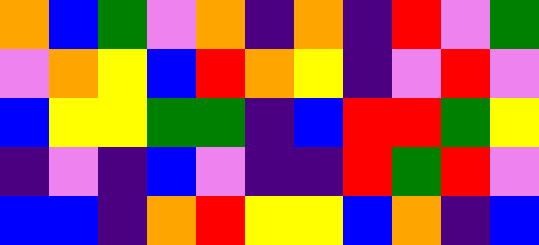[["orange", "blue", "green", "violet", "orange", "indigo", "orange", "indigo", "red", "violet", "green"], ["violet", "orange", "yellow", "blue", "red", "orange", "yellow", "indigo", "violet", "red", "violet"], ["blue", "yellow", "yellow", "green", "green", "indigo", "blue", "red", "red", "green", "yellow"], ["indigo", "violet", "indigo", "blue", "violet", "indigo", "indigo", "red", "green", "red", "violet"], ["blue", "blue", "indigo", "orange", "red", "yellow", "yellow", "blue", "orange", "indigo", "blue"]]